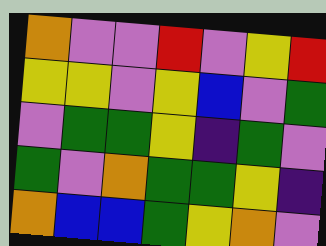[["orange", "violet", "violet", "red", "violet", "yellow", "red"], ["yellow", "yellow", "violet", "yellow", "blue", "violet", "green"], ["violet", "green", "green", "yellow", "indigo", "green", "violet"], ["green", "violet", "orange", "green", "green", "yellow", "indigo"], ["orange", "blue", "blue", "green", "yellow", "orange", "violet"]]